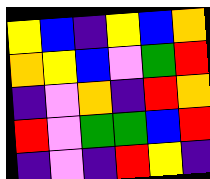[["yellow", "blue", "indigo", "yellow", "blue", "orange"], ["orange", "yellow", "blue", "violet", "green", "red"], ["indigo", "violet", "orange", "indigo", "red", "orange"], ["red", "violet", "green", "green", "blue", "red"], ["indigo", "violet", "indigo", "red", "yellow", "indigo"]]